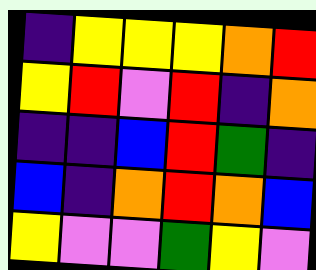[["indigo", "yellow", "yellow", "yellow", "orange", "red"], ["yellow", "red", "violet", "red", "indigo", "orange"], ["indigo", "indigo", "blue", "red", "green", "indigo"], ["blue", "indigo", "orange", "red", "orange", "blue"], ["yellow", "violet", "violet", "green", "yellow", "violet"]]